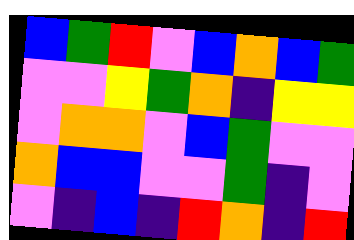[["blue", "green", "red", "violet", "blue", "orange", "blue", "green"], ["violet", "violet", "yellow", "green", "orange", "indigo", "yellow", "yellow"], ["violet", "orange", "orange", "violet", "blue", "green", "violet", "violet"], ["orange", "blue", "blue", "violet", "violet", "green", "indigo", "violet"], ["violet", "indigo", "blue", "indigo", "red", "orange", "indigo", "red"]]